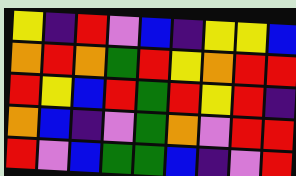[["yellow", "indigo", "red", "violet", "blue", "indigo", "yellow", "yellow", "blue"], ["orange", "red", "orange", "green", "red", "yellow", "orange", "red", "red"], ["red", "yellow", "blue", "red", "green", "red", "yellow", "red", "indigo"], ["orange", "blue", "indigo", "violet", "green", "orange", "violet", "red", "red"], ["red", "violet", "blue", "green", "green", "blue", "indigo", "violet", "red"]]